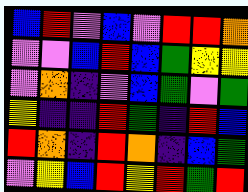[["blue", "red", "violet", "blue", "violet", "red", "red", "orange"], ["violet", "violet", "blue", "red", "blue", "green", "yellow", "yellow"], ["violet", "orange", "indigo", "violet", "blue", "green", "violet", "green"], ["yellow", "indigo", "indigo", "red", "green", "indigo", "red", "blue"], ["red", "orange", "indigo", "red", "orange", "indigo", "blue", "green"], ["violet", "yellow", "blue", "red", "yellow", "red", "green", "red"]]